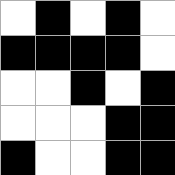[["white", "black", "white", "black", "white"], ["black", "black", "black", "black", "white"], ["white", "white", "black", "white", "black"], ["white", "white", "white", "black", "black"], ["black", "white", "white", "black", "black"]]